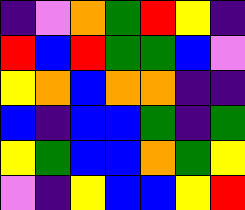[["indigo", "violet", "orange", "green", "red", "yellow", "indigo"], ["red", "blue", "red", "green", "green", "blue", "violet"], ["yellow", "orange", "blue", "orange", "orange", "indigo", "indigo"], ["blue", "indigo", "blue", "blue", "green", "indigo", "green"], ["yellow", "green", "blue", "blue", "orange", "green", "yellow"], ["violet", "indigo", "yellow", "blue", "blue", "yellow", "red"]]